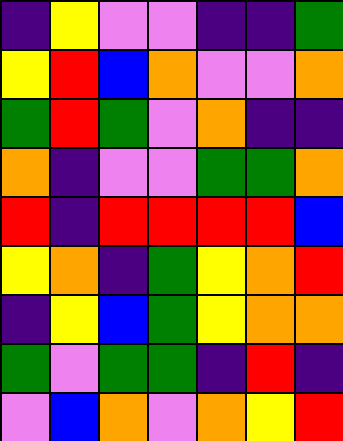[["indigo", "yellow", "violet", "violet", "indigo", "indigo", "green"], ["yellow", "red", "blue", "orange", "violet", "violet", "orange"], ["green", "red", "green", "violet", "orange", "indigo", "indigo"], ["orange", "indigo", "violet", "violet", "green", "green", "orange"], ["red", "indigo", "red", "red", "red", "red", "blue"], ["yellow", "orange", "indigo", "green", "yellow", "orange", "red"], ["indigo", "yellow", "blue", "green", "yellow", "orange", "orange"], ["green", "violet", "green", "green", "indigo", "red", "indigo"], ["violet", "blue", "orange", "violet", "orange", "yellow", "red"]]